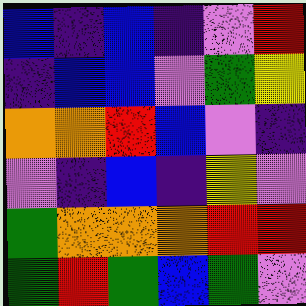[["blue", "indigo", "blue", "indigo", "violet", "red"], ["indigo", "blue", "blue", "violet", "green", "yellow"], ["orange", "orange", "red", "blue", "violet", "indigo"], ["violet", "indigo", "blue", "indigo", "yellow", "violet"], ["green", "orange", "orange", "orange", "red", "red"], ["green", "red", "green", "blue", "green", "violet"]]